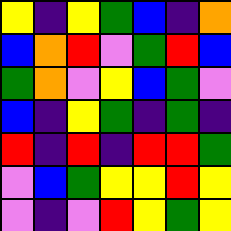[["yellow", "indigo", "yellow", "green", "blue", "indigo", "orange"], ["blue", "orange", "red", "violet", "green", "red", "blue"], ["green", "orange", "violet", "yellow", "blue", "green", "violet"], ["blue", "indigo", "yellow", "green", "indigo", "green", "indigo"], ["red", "indigo", "red", "indigo", "red", "red", "green"], ["violet", "blue", "green", "yellow", "yellow", "red", "yellow"], ["violet", "indigo", "violet", "red", "yellow", "green", "yellow"]]